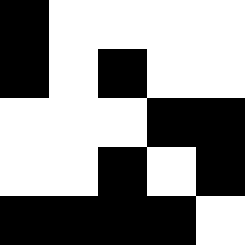[["black", "white", "white", "white", "white"], ["black", "white", "black", "white", "white"], ["white", "white", "white", "black", "black"], ["white", "white", "black", "white", "black"], ["black", "black", "black", "black", "white"]]